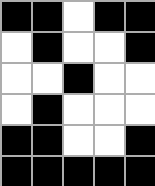[["black", "black", "white", "black", "black"], ["white", "black", "white", "white", "black"], ["white", "white", "black", "white", "white"], ["white", "black", "white", "white", "white"], ["black", "black", "white", "white", "black"], ["black", "black", "black", "black", "black"]]